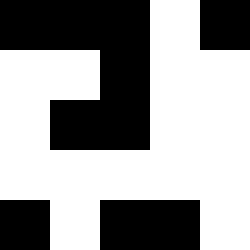[["black", "black", "black", "white", "black"], ["white", "white", "black", "white", "white"], ["white", "black", "black", "white", "white"], ["white", "white", "white", "white", "white"], ["black", "white", "black", "black", "white"]]